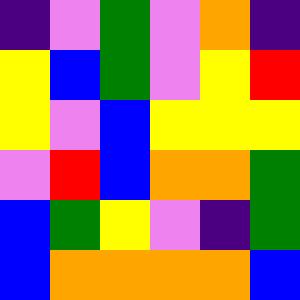[["indigo", "violet", "green", "violet", "orange", "indigo"], ["yellow", "blue", "green", "violet", "yellow", "red"], ["yellow", "violet", "blue", "yellow", "yellow", "yellow"], ["violet", "red", "blue", "orange", "orange", "green"], ["blue", "green", "yellow", "violet", "indigo", "green"], ["blue", "orange", "orange", "orange", "orange", "blue"]]